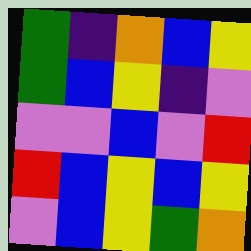[["green", "indigo", "orange", "blue", "yellow"], ["green", "blue", "yellow", "indigo", "violet"], ["violet", "violet", "blue", "violet", "red"], ["red", "blue", "yellow", "blue", "yellow"], ["violet", "blue", "yellow", "green", "orange"]]